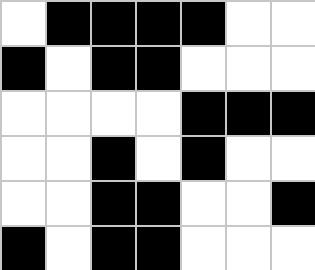[["white", "black", "black", "black", "black", "white", "white"], ["black", "white", "black", "black", "white", "white", "white"], ["white", "white", "white", "white", "black", "black", "black"], ["white", "white", "black", "white", "black", "white", "white"], ["white", "white", "black", "black", "white", "white", "black"], ["black", "white", "black", "black", "white", "white", "white"]]